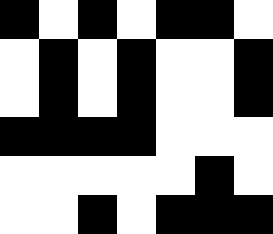[["black", "white", "black", "white", "black", "black", "white"], ["white", "black", "white", "black", "white", "white", "black"], ["white", "black", "white", "black", "white", "white", "black"], ["black", "black", "black", "black", "white", "white", "white"], ["white", "white", "white", "white", "white", "black", "white"], ["white", "white", "black", "white", "black", "black", "black"]]